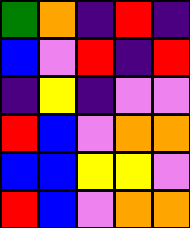[["green", "orange", "indigo", "red", "indigo"], ["blue", "violet", "red", "indigo", "red"], ["indigo", "yellow", "indigo", "violet", "violet"], ["red", "blue", "violet", "orange", "orange"], ["blue", "blue", "yellow", "yellow", "violet"], ["red", "blue", "violet", "orange", "orange"]]